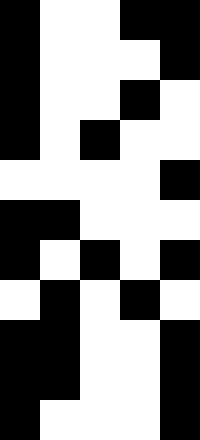[["black", "white", "white", "black", "black"], ["black", "white", "white", "white", "black"], ["black", "white", "white", "black", "white"], ["black", "white", "black", "white", "white"], ["white", "white", "white", "white", "black"], ["black", "black", "white", "white", "white"], ["black", "white", "black", "white", "black"], ["white", "black", "white", "black", "white"], ["black", "black", "white", "white", "black"], ["black", "black", "white", "white", "black"], ["black", "white", "white", "white", "black"]]